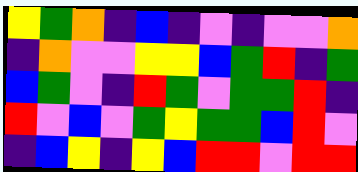[["yellow", "green", "orange", "indigo", "blue", "indigo", "violet", "indigo", "violet", "violet", "orange"], ["indigo", "orange", "violet", "violet", "yellow", "yellow", "blue", "green", "red", "indigo", "green"], ["blue", "green", "violet", "indigo", "red", "green", "violet", "green", "green", "red", "indigo"], ["red", "violet", "blue", "violet", "green", "yellow", "green", "green", "blue", "red", "violet"], ["indigo", "blue", "yellow", "indigo", "yellow", "blue", "red", "red", "violet", "red", "red"]]